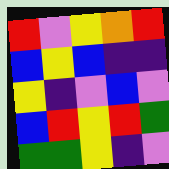[["red", "violet", "yellow", "orange", "red"], ["blue", "yellow", "blue", "indigo", "indigo"], ["yellow", "indigo", "violet", "blue", "violet"], ["blue", "red", "yellow", "red", "green"], ["green", "green", "yellow", "indigo", "violet"]]